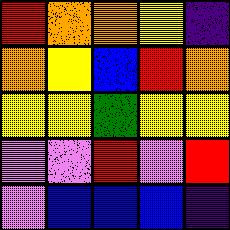[["red", "orange", "orange", "yellow", "indigo"], ["orange", "yellow", "blue", "red", "orange"], ["yellow", "yellow", "green", "yellow", "yellow"], ["violet", "violet", "red", "violet", "red"], ["violet", "blue", "blue", "blue", "indigo"]]